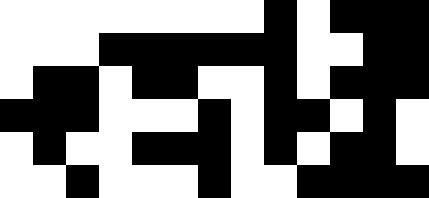[["white", "white", "white", "white", "white", "white", "white", "white", "black", "white", "black", "black", "black"], ["white", "white", "white", "black", "black", "black", "black", "black", "black", "white", "white", "black", "black"], ["white", "black", "black", "white", "black", "black", "white", "white", "black", "white", "black", "black", "black"], ["black", "black", "black", "white", "white", "white", "black", "white", "black", "black", "white", "black", "white"], ["white", "black", "white", "white", "black", "black", "black", "white", "black", "white", "black", "black", "white"], ["white", "white", "black", "white", "white", "white", "black", "white", "white", "black", "black", "black", "black"]]